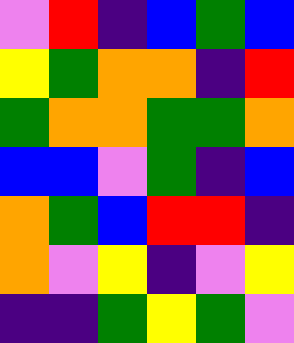[["violet", "red", "indigo", "blue", "green", "blue"], ["yellow", "green", "orange", "orange", "indigo", "red"], ["green", "orange", "orange", "green", "green", "orange"], ["blue", "blue", "violet", "green", "indigo", "blue"], ["orange", "green", "blue", "red", "red", "indigo"], ["orange", "violet", "yellow", "indigo", "violet", "yellow"], ["indigo", "indigo", "green", "yellow", "green", "violet"]]